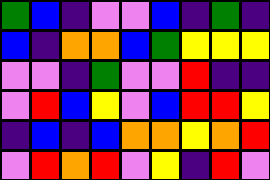[["green", "blue", "indigo", "violet", "violet", "blue", "indigo", "green", "indigo"], ["blue", "indigo", "orange", "orange", "blue", "green", "yellow", "yellow", "yellow"], ["violet", "violet", "indigo", "green", "violet", "violet", "red", "indigo", "indigo"], ["violet", "red", "blue", "yellow", "violet", "blue", "red", "red", "yellow"], ["indigo", "blue", "indigo", "blue", "orange", "orange", "yellow", "orange", "red"], ["violet", "red", "orange", "red", "violet", "yellow", "indigo", "red", "violet"]]